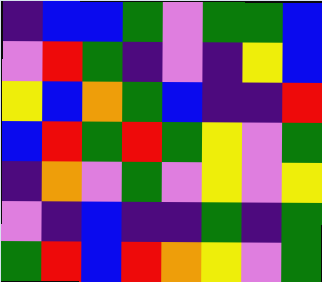[["indigo", "blue", "blue", "green", "violet", "green", "green", "blue"], ["violet", "red", "green", "indigo", "violet", "indigo", "yellow", "blue"], ["yellow", "blue", "orange", "green", "blue", "indigo", "indigo", "red"], ["blue", "red", "green", "red", "green", "yellow", "violet", "green"], ["indigo", "orange", "violet", "green", "violet", "yellow", "violet", "yellow"], ["violet", "indigo", "blue", "indigo", "indigo", "green", "indigo", "green"], ["green", "red", "blue", "red", "orange", "yellow", "violet", "green"]]